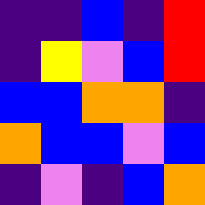[["indigo", "indigo", "blue", "indigo", "red"], ["indigo", "yellow", "violet", "blue", "red"], ["blue", "blue", "orange", "orange", "indigo"], ["orange", "blue", "blue", "violet", "blue"], ["indigo", "violet", "indigo", "blue", "orange"]]